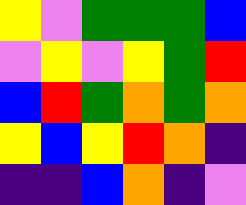[["yellow", "violet", "green", "green", "green", "blue"], ["violet", "yellow", "violet", "yellow", "green", "red"], ["blue", "red", "green", "orange", "green", "orange"], ["yellow", "blue", "yellow", "red", "orange", "indigo"], ["indigo", "indigo", "blue", "orange", "indigo", "violet"]]